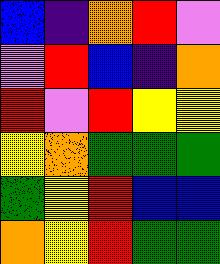[["blue", "indigo", "orange", "red", "violet"], ["violet", "red", "blue", "indigo", "orange"], ["red", "violet", "red", "yellow", "yellow"], ["yellow", "orange", "green", "green", "green"], ["green", "yellow", "red", "blue", "blue"], ["orange", "yellow", "red", "green", "green"]]